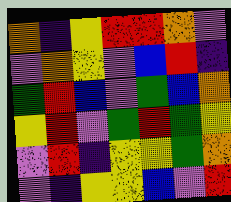[["orange", "indigo", "yellow", "red", "red", "orange", "violet"], ["violet", "orange", "yellow", "violet", "blue", "red", "indigo"], ["green", "red", "blue", "violet", "green", "blue", "orange"], ["yellow", "red", "violet", "green", "red", "green", "yellow"], ["violet", "red", "indigo", "yellow", "yellow", "green", "orange"], ["violet", "indigo", "yellow", "yellow", "blue", "violet", "red"]]